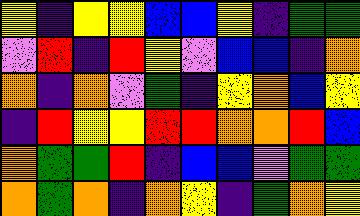[["yellow", "indigo", "yellow", "yellow", "blue", "blue", "yellow", "indigo", "green", "green"], ["violet", "red", "indigo", "red", "yellow", "violet", "blue", "blue", "indigo", "orange"], ["orange", "indigo", "orange", "violet", "green", "indigo", "yellow", "orange", "blue", "yellow"], ["indigo", "red", "yellow", "yellow", "red", "red", "orange", "orange", "red", "blue"], ["orange", "green", "green", "red", "indigo", "blue", "blue", "violet", "green", "green"], ["orange", "green", "orange", "indigo", "orange", "yellow", "indigo", "green", "orange", "yellow"]]